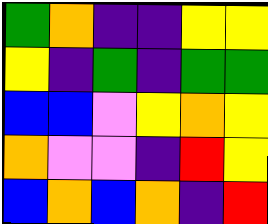[["green", "orange", "indigo", "indigo", "yellow", "yellow"], ["yellow", "indigo", "green", "indigo", "green", "green"], ["blue", "blue", "violet", "yellow", "orange", "yellow"], ["orange", "violet", "violet", "indigo", "red", "yellow"], ["blue", "orange", "blue", "orange", "indigo", "red"]]